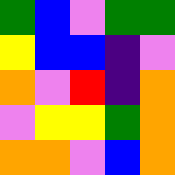[["green", "blue", "violet", "green", "green"], ["yellow", "blue", "blue", "indigo", "violet"], ["orange", "violet", "red", "indigo", "orange"], ["violet", "yellow", "yellow", "green", "orange"], ["orange", "orange", "violet", "blue", "orange"]]